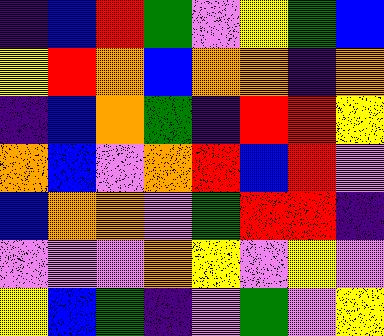[["indigo", "blue", "red", "green", "violet", "yellow", "green", "blue"], ["yellow", "red", "orange", "blue", "orange", "orange", "indigo", "orange"], ["indigo", "blue", "orange", "green", "indigo", "red", "red", "yellow"], ["orange", "blue", "violet", "orange", "red", "blue", "red", "violet"], ["blue", "orange", "orange", "violet", "green", "red", "red", "indigo"], ["violet", "violet", "violet", "orange", "yellow", "violet", "yellow", "violet"], ["yellow", "blue", "green", "indigo", "violet", "green", "violet", "yellow"]]